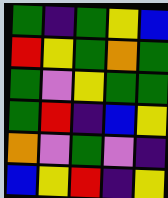[["green", "indigo", "green", "yellow", "blue"], ["red", "yellow", "green", "orange", "green"], ["green", "violet", "yellow", "green", "green"], ["green", "red", "indigo", "blue", "yellow"], ["orange", "violet", "green", "violet", "indigo"], ["blue", "yellow", "red", "indigo", "yellow"]]